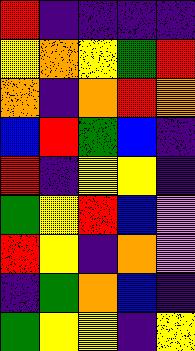[["red", "indigo", "indigo", "indigo", "indigo"], ["yellow", "orange", "yellow", "green", "red"], ["orange", "indigo", "orange", "red", "orange"], ["blue", "red", "green", "blue", "indigo"], ["red", "indigo", "yellow", "yellow", "indigo"], ["green", "yellow", "red", "blue", "violet"], ["red", "yellow", "indigo", "orange", "violet"], ["indigo", "green", "orange", "blue", "indigo"], ["green", "yellow", "yellow", "indigo", "yellow"]]